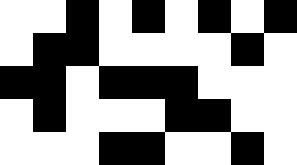[["white", "white", "black", "white", "black", "white", "black", "white", "black"], ["white", "black", "black", "white", "white", "white", "white", "black", "white"], ["black", "black", "white", "black", "black", "black", "white", "white", "white"], ["white", "black", "white", "white", "white", "black", "black", "white", "white"], ["white", "white", "white", "black", "black", "white", "white", "black", "white"]]